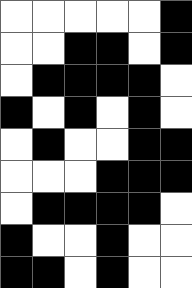[["white", "white", "white", "white", "white", "black"], ["white", "white", "black", "black", "white", "black"], ["white", "black", "black", "black", "black", "white"], ["black", "white", "black", "white", "black", "white"], ["white", "black", "white", "white", "black", "black"], ["white", "white", "white", "black", "black", "black"], ["white", "black", "black", "black", "black", "white"], ["black", "white", "white", "black", "white", "white"], ["black", "black", "white", "black", "white", "white"]]